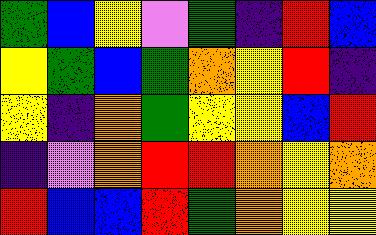[["green", "blue", "yellow", "violet", "green", "indigo", "red", "blue"], ["yellow", "green", "blue", "green", "orange", "yellow", "red", "indigo"], ["yellow", "indigo", "orange", "green", "yellow", "yellow", "blue", "red"], ["indigo", "violet", "orange", "red", "red", "orange", "yellow", "orange"], ["red", "blue", "blue", "red", "green", "orange", "yellow", "yellow"]]